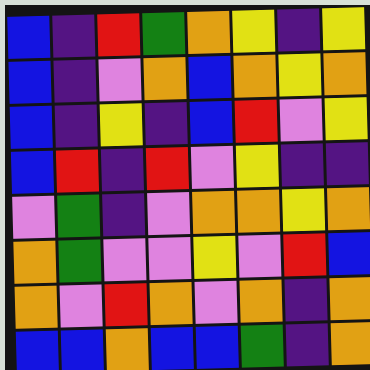[["blue", "indigo", "red", "green", "orange", "yellow", "indigo", "yellow"], ["blue", "indigo", "violet", "orange", "blue", "orange", "yellow", "orange"], ["blue", "indigo", "yellow", "indigo", "blue", "red", "violet", "yellow"], ["blue", "red", "indigo", "red", "violet", "yellow", "indigo", "indigo"], ["violet", "green", "indigo", "violet", "orange", "orange", "yellow", "orange"], ["orange", "green", "violet", "violet", "yellow", "violet", "red", "blue"], ["orange", "violet", "red", "orange", "violet", "orange", "indigo", "orange"], ["blue", "blue", "orange", "blue", "blue", "green", "indigo", "orange"]]